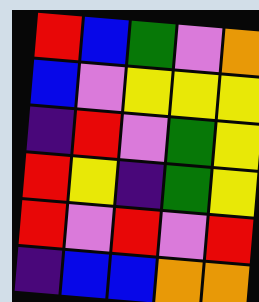[["red", "blue", "green", "violet", "orange"], ["blue", "violet", "yellow", "yellow", "yellow"], ["indigo", "red", "violet", "green", "yellow"], ["red", "yellow", "indigo", "green", "yellow"], ["red", "violet", "red", "violet", "red"], ["indigo", "blue", "blue", "orange", "orange"]]